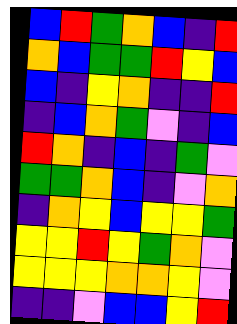[["blue", "red", "green", "orange", "blue", "indigo", "red"], ["orange", "blue", "green", "green", "red", "yellow", "blue"], ["blue", "indigo", "yellow", "orange", "indigo", "indigo", "red"], ["indigo", "blue", "orange", "green", "violet", "indigo", "blue"], ["red", "orange", "indigo", "blue", "indigo", "green", "violet"], ["green", "green", "orange", "blue", "indigo", "violet", "orange"], ["indigo", "orange", "yellow", "blue", "yellow", "yellow", "green"], ["yellow", "yellow", "red", "yellow", "green", "orange", "violet"], ["yellow", "yellow", "yellow", "orange", "orange", "yellow", "violet"], ["indigo", "indigo", "violet", "blue", "blue", "yellow", "red"]]